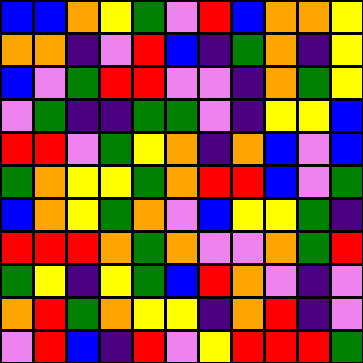[["blue", "blue", "orange", "yellow", "green", "violet", "red", "blue", "orange", "orange", "yellow"], ["orange", "orange", "indigo", "violet", "red", "blue", "indigo", "green", "orange", "indigo", "yellow"], ["blue", "violet", "green", "red", "red", "violet", "violet", "indigo", "orange", "green", "yellow"], ["violet", "green", "indigo", "indigo", "green", "green", "violet", "indigo", "yellow", "yellow", "blue"], ["red", "red", "violet", "green", "yellow", "orange", "indigo", "orange", "blue", "violet", "blue"], ["green", "orange", "yellow", "yellow", "green", "orange", "red", "red", "blue", "violet", "green"], ["blue", "orange", "yellow", "green", "orange", "violet", "blue", "yellow", "yellow", "green", "indigo"], ["red", "red", "red", "orange", "green", "orange", "violet", "violet", "orange", "green", "red"], ["green", "yellow", "indigo", "yellow", "green", "blue", "red", "orange", "violet", "indigo", "violet"], ["orange", "red", "green", "orange", "yellow", "yellow", "indigo", "orange", "red", "indigo", "violet"], ["violet", "red", "blue", "indigo", "red", "violet", "yellow", "red", "red", "red", "green"]]